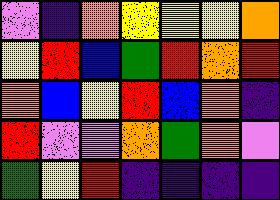[["violet", "indigo", "orange", "yellow", "yellow", "yellow", "orange"], ["yellow", "red", "blue", "green", "red", "orange", "red"], ["orange", "blue", "yellow", "red", "blue", "orange", "indigo"], ["red", "violet", "violet", "orange", "green", "orange", "violet"], ["green", "yellow", "red", "indigo", "indigo", "indigo", "indigo"]]